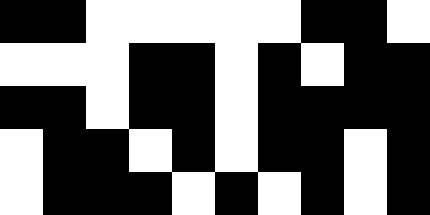[["black", "black", "white", "white", "white", "white", "white", "black", "black", "white"], ["white", "white", "white", "black", "black", "white", "black", "white", "black", "black"], ["black", "black", "white", "black", "black", "white", "black", "black", "black", "black"], ["white", "black", "black", "white", "black", "white", "black", "black", "white", "black"], ["white", "black", "black", "black", "white", "black", "white", "black", "white", "black"]]